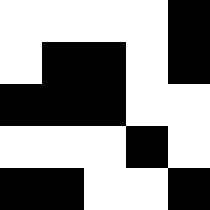[["white", "white", "white", "white", "black"], ["white", "black", "black", "white", "black"], ["black", "black", "black", "white", "white"], ["white", "white", "white", "black", "white"], ["black", "black", "white", "white", "black"]]